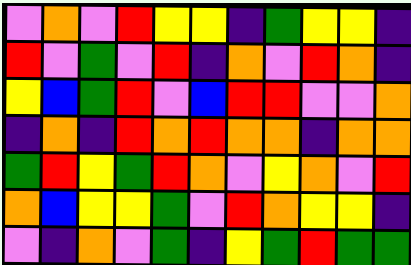[["violet", "orange", "violet", "red", "yellow", "yellow", "indigo", "green", "yellow", "yellow", "indigo"], ["red", "violet", "green", "violet", "red", "indigo", "orange", "violet", "red", "orange", "indigo"], ["yellow", "blue", "green", "red", "violet", "blue", "red", "red", "violet", "violet", "orange"], ["indigo", "orange", "indigo", "red", "orange", "red", "orange", "orange", "indigo", "orange", "orange"], ["green", "red", "yellow", "green", "red", "orange", "violet", "yellow", "orange", "violet", "red"], ["orange", "blue", "yellow", "yellow", "green", "violet", "red", "orange", "yellow", "yellow", "indigo"], ["violet", "indigo", "orange", "violet", "green", "indigo", "yellow", "green", "red", "green", "green"]]